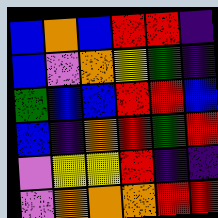[["blue", "orange", "blue", "red", "red", "indigo"], ["blue", "violet", "orange", "yellow", "green", "indigo"], ["green", "blue", "blue", "red", "red", "blue"], ["blue", "indigo", "orange", "red", "green", "red"], ["violet", "yellow", "yellow", "red", "indigo", "indigo"], ["violet", "orange", "orange", "orange", "red", "red"]]